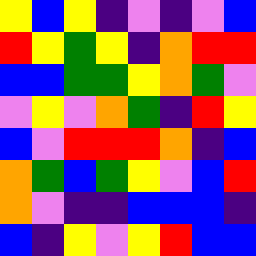[["yellow", "blue", "yellow", "indigo", "violet", "indigo", "violet", "blue"], ["red", "yellow", "green", "yellow", "indigo", "orange", "red", "red"], ["blue", "blue", "green", "green", "yellow", "orange", "green", "violet"], ["violet", "yellow", "violet", "orange", "green", "indigo", "red", "yellow"], ["blue", "violet", "red", "red", "red", "orange", "indigo", "blue"], ["orange", "green", "blue", "green", "yellow", "violet", "blue", "red"], ["orange", "violet", "indigo", "indigo", "blue", "blue", "blue", "indigo"], ["blue", "indigo", "yellow", "violet", "yellow", "red", "blue", "blue"]]